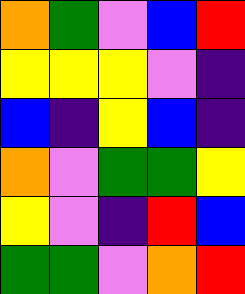[["orange", "green", "violet", "blue", "red"], ["yellow", "yellow", "yellow", "violet", "indigo"], ["blue", "indigo", "yellow", "blue", "indigo"], ["orange", "violet", "green", "green", "yellow"], ["yellow", "violet", "indigo", "red", "blue"], ["green", "green", "violet", "orange", "red"]]